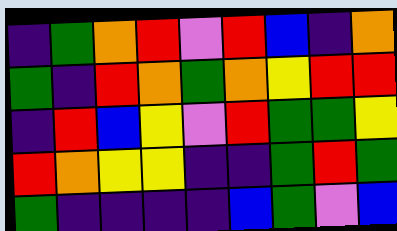[["indigo", "green", "orange", "red", "violet", "red", "blue", "indigo", "orange"], ["green", "indigo", "red", "orange", "green", "orange", "yellow", "red", "red"], ["indigo", "red", "blue", "yellow", "violet", "red", "green", "green", "yellow"], ["red", "orange", "yellow", "yellow", "indigo", "indigo", "green", "red", "green"], ["green", "indigo", "indigo", "indigo", "indigo", "blue", "green", "violet", "blue"]]